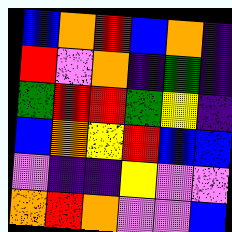[["blue", "orange", "red", "blue", "orange", "indigo"], ["red", "violet", "orange", "indigo", "green", "indigo"], ["green", "red", "red", "green", "yellow", "indigo"], ["blue", "orange", "yellow", "red", "blue", "blue"], ["violet", "indigo", "indigo", "yellow", "violet", "violet"], ["orange", "red", "orange", "violet", "violet", "blue"]]